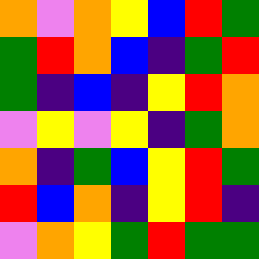[["orange", "violet", "orange", "yellow", "blue", "red", "green"], ["green", "red", "orange", "blue", "indigo", "green", "red"], ["green", "indigo", "blue", "indigo", "yellow", "red", "orange"], ["violet", "yellow", "violet", "yellow", "indigo", "green", "orange"], ["orange", "indigo", "green", "blue", "yellow", "red", "green"], ["red", "blue", "orange", "indigo", "yellow", "red", "indigo"], ["violet", "orange", "yellow", "green", "red", "green", "green"]]